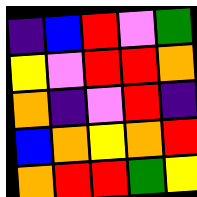[["indigo", "blue", "red", "violet", "green"], ["yellow", "violet", "red", "red", "orange"], ["orange", "indigo", "violet", "red", "indigo"], ["blue", "orange", "yellow", "orange", "red"], ["orange", "red", "red", "green", "yellow"]]